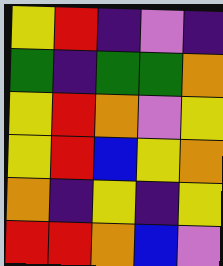[["yellow", "red", "indigo", "violet", "indigo"], ["green", "indigo", "green", "green", "orange"], ["yellow", "red", "orange", "violet", "yellow"], ["yellow", "red", "blue", "yellow", "orange"], ["orange", "indigo", "yellow", "indigo", "yellow"], ["red", "red", "orange", "blue", "violet"]]